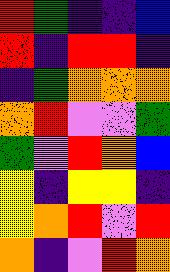[["red", "green", "indigo", "indigo", "blue"], ["red", "indigo", "red", "red", "indigo"], ["indigo", "green", "orange", "orange", "orange"], ["orange", "red", "violet", "violet", "green"], ["green", "violet", "red", "orange", "blue"], ["yellow", "indigo", "yellow", "yellow", "indigo"], ["yellow", "orange", "red", "violet", "red"], ["orange", "indigo", "violet", "red", "orange"]]